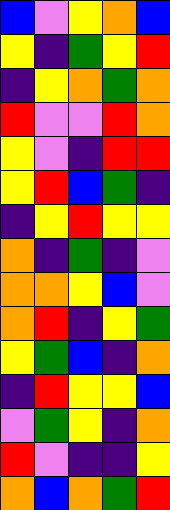[["blue", "violet", "yellow", "orange", "blue"], ["yellow", "indigo", "green", "yellow", "red"], ["indigo", "yellow", "orange", "green", "orange"], ["red", "violet", "violet", "red", "orange"], ["yellow", "violet", "indigo", "red", "red"], ["yellow", "red", "blue", "green", "indigo"], ["indigo", "yellow", "red", "yellow", "yellow"], ["orange", "indigo", "green", "indigo", "violet"], ["orange", "orange", "yellow", "blue", "violet"], ["orange", "red", "indigo", "yellow", "green"], ["yellow", "green", "blue", "indigo", "orange"], ["indigo", "red", "yellow", "yellow", "blue"], ["violet", "green", "yellow", "indigo", "orange"], ["red", "violet", "indigo", "indigo", "yellow"], ["orange", "blue", "orange", "green", "red"]]